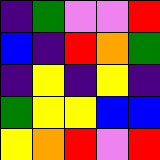[["indigo", "green", "violet", "violet", "red"], ["blue", "indigo", "red", "orange", "green"], ["indigo", "yellow", "indigo", "yellow", "indigo"], ["green", "yellow", "yellow", "blue", "blue"], ["yellow", "orange", "red", "violet", "red"]]